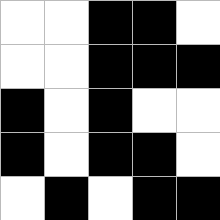[["white", "white", "black", "black", "white"], ["white", "white", "black", "black", "black"], ["black", "white", "black", "white", "white"], ["black", "white", "black", "black", "white"], ["white", "black", "white", "black", "black"]]